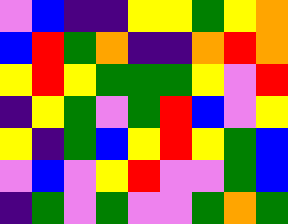[["violet", "blue", "indigo", "indigo", "yellow", "yellow", "green", "yellow", "orange"], ["blue", "red", "green", "orange", "indigo", "indigo", "orange", "red", "orange"], ["yellow", "red", "yellow", "green", "green", "green", "yellow", "violet", "red"], ["indigo", "yellow", "green", "violet", "green", "red", "blue", "violet", "yellow"], ["yellow", "indigo", "green", "blue", "yellow", "red", "yellow", "green", "blue"], ["violet", "blue", "violet", "yellow", "red", "violet", "violet", "green", "blue"], ["indigo", "green", "violet", "green", "violet", "violet", "green", "orange", "green"]]